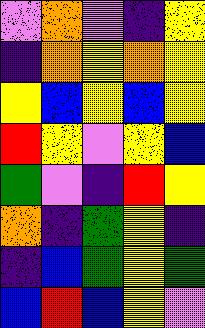[["violet", "orange", "violet", "indigo", "yellow"], ["indigo", "orange", "yellow", "orange", "yellow"], ["yellow", "blue", "yellow", "blue", "yellow"], ["red", "yellow", "violet", "yellow", "blue"], ["green", "violet", "indigo", "red", "yellow"], ["orange", "indigo", "green", "yellow", "indigo"], ["indigo", "blue", "green", "yellow", "green"], ["blue", "red", "blue", "yellow", "violet"]]